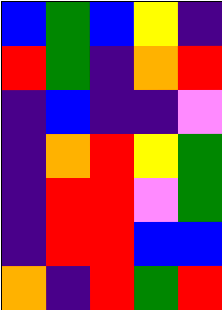[["blue", "green", "blue", "yellow", "indigo"], ["red", "green", "indigo", "orange", "red"], ["indigo", "blue", "indigo", "indigo", "violet"], ["indigo", "orange", "red", "yellow", "green"], ["indigo", "red", "red", "violet", "green"], ["indigo", "red", "red", "blue", "blue"], ["orange", "indigo", "red", "green", "red"]]